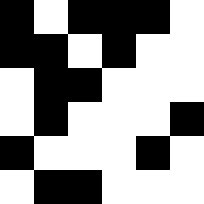[["black", "white", "black", "black", "black", "white"], ["black", "black", "white", "black", "white", "white"], ["white", "black", "black", "white", "white", "white"], ["white", "black", "white", "white", "white", "black"], ["black", "white", "white", "white", "black", "white"], ["white", "black", "black", "white", "white", "white"]]